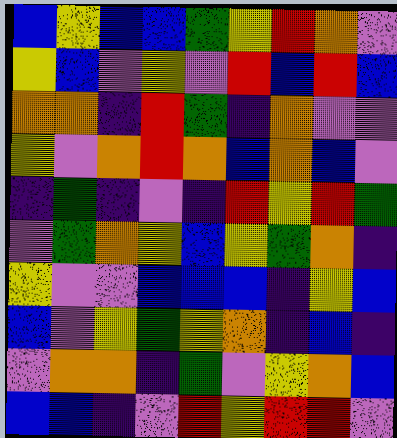[["blue", "yellow", "blue", "blue", "green", "yellow", "red", "orange", "violet"], ["yellow", "blue", "violet", "yellow", "violet", "red", "blue", "red", "blue"], ["orange", "orange", "indigo", "red", "green", "indigo", "orange", "violet", "violet"], ["yellow", "violet", "orange", "red", "orange", "blue", "orange", "blue", "violet"], ["indigo", "green", "indigo", "violet", "indigo", "red", "yellow", "red", "green"], ["violet", "green", "orange", "yellow", "blue", "yellow", "green", "orange", "indigo"], ["yellow", "violet", "violet", "blue", "blue", "blue", "indigo", "yellow", "blue"], ["blue", "violet", "yellow", "green", "yellow", "orange", "indigo", "blue", "indigo"], ["violet", "orange", "orange", "indigo", "green", "violet", "yellow", "orange", "blue"], ["blue", "blue", "indigo", "violet", "red", "yellow", "red", "red", "violet"]]